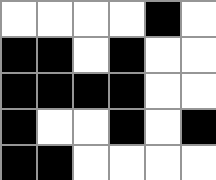[["white", "white", "white", "white", "black", "white"], ["black", "black", "white", "black", "white", "white"], ["black", "black", "black", "black", "white", "white"], ["black", "white", "white", "black", "white", "black"], ["black", "black", "white", "white", "white", "white"]]